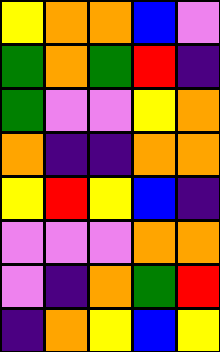[["yellow", "orange", "orange", "blue", "violet"], ["green", "orange", "green", "red", "indigo"], ["green", "violet", "violet", "yellow", "orange"], ["orange", "indigo", "indigo", "orange", "orange"], ["yellow", "red", "yellow", "blue", "indigo"], ["violet", "violet", "violet", "orange", "orange"], ["violet", "indigo", "orange", "green", "red"], ["indigo", "orange", "yellow", "blue", "yellow"]]